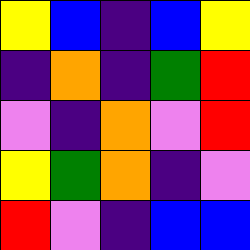[["yellow", "blue", "indigo", "blue", "yellow"], ["indigo", "orange", "indigo", "green", "red"], ["violet", "indigo", "orange", "violet", "red"], ["yellow", "green", "orange", "indigo", "violet"], ["red", "violet", "indigo", "blue", "blue"]]